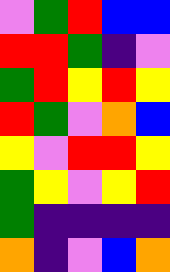[["violet", "green", "red", "blue", "blue"], ["red", "red", "green", "indigo", "violet"], ["green", "red", "yellow", "red", "yellow"], ["red", "green", "violet", "orange", "blue"], ["yellow", "violet", "red", "red", "yellow"], ["green", "yellow", "violet", "yellow", "red"], ["green", "indigo", "indigo", "indigo", "indigo"], ["orange", "indigo", "violet", "blue", "orange"]]